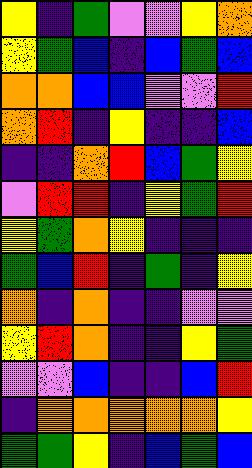[["yellow", "indigo", "green", "violet", "violet", "yellow", "orange"], ["yellow", "green", "blue", "indigo", "blue", "green", "blue"], ["orange", "orange", "blue", "blue", "violet", "violet", "red"], ["orange", "red", "indigo", "yellow", "indigo", "indigo", "blue"], ["indigo", "indigo", "orange", "red", "blue", "green", "yellow"], ["violet", "red", "red", "indigo", "yellow", "green", "red"], ["yellow", "green", "orange", "yellow", "indigo", "indigo", "indigo"], ["green", "blue", "red", "indigo", "green", "indigo", "yellow"], ["orange", "indigo", "orange", "indigo", "indigo", "violet", "violet"], ["yellow", "red", "orange", "indigo", "indigo", "yellow", "green"], ["violet", "violet", "blue", "indigo", "indigo", "blue", "red"], ["indigo", "orange", "orange", "orange", "orange", "orange", "yellow"], ["green", "green", "yellow", "indigo", "blue", "green", "blue"]]